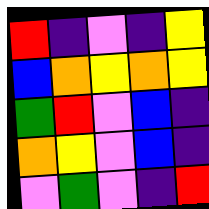[["red", "indigo", "violet", "indigo", "yellow"], ["blue", "orange", "yellow", "orange", "yellow"], ["green", "red", "violet", "blue", "indigo"], ["orange", "yellow", "violet", "blue", "indigo"], ["violet", "green", "violet", "indigo", "red"]]